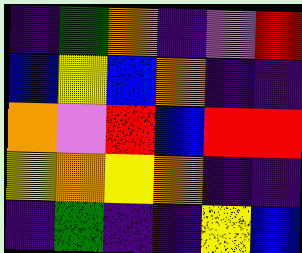[["indigo", "green", "orange", "indigo", "violet", "red"], ["blue", "yellow", "blue", "orange", "indigo", "indigo"], ["orange", "violet", "red", "blue", "red", "red"], ["yellow", "orange", "yellow", "orange", "indigo", "indigo"], ["indigo", "green", "indigo", "indigo", "yellow", "blue"]]